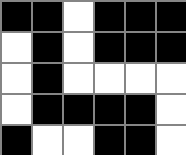[["black", "black", "white", "black", "black", "black"], ["white", "black", "white", "black", "black", "black"], ["white", "black", "white", "white", "white", "white"], ["white", "black", "black", "black", "black", "white"], ["black", "white", "white", "black", "black", "white"]]